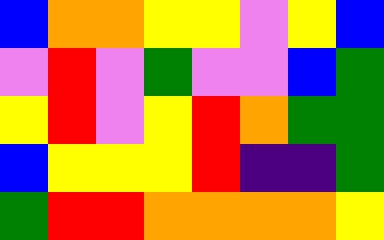[["blue", "orange", "orange", "yellow", "yellow", "violet", "yellow", "blue"], ["violet", "red", "violet", "green", "violet", "violet", "blue", "green"], ["yellow", "red", "violet", "yellow", "red", "orange", "green", "green"], ["blue", "yellow", "yellow", "yellow", "red", "indigo", "indigo", "green"], ["green", "red", "red", "orange", "orange", "orange", "orange", "yellow"]]